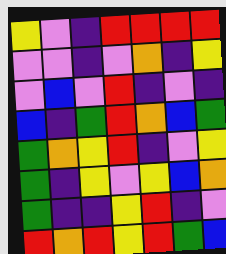[["yellow", "violet", "indigo", "red", "red", "red", "red"], ["violet", "violet", "indigo", "violet", "orange", "indigo", "yellow"], ["violet", "blue", "violet", "red", "indigo", "violet", "indigo"], ["blue", "indigo", "green", "red", "orange", "blue", "green"], ["green", "orange", "yellow", "red", "indigo", "violet", "yellow"], ["green", "indigo", "yellow", "violet", "yellow", "blue", "orange"], ["green", "indigo", "indigo", "yellow", "red", "indigo", "violet"], ["red", "orange", "red", "yellow", "red", "green", "blue"]]